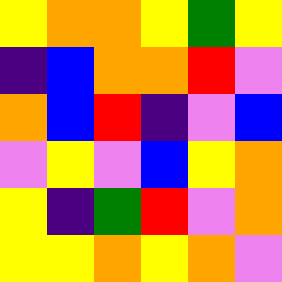[["yellow", "orange", "orange", "yellow", "green", "yellow"], ["indigo", "blue", "orange", "orange", "red", "violet"], ["orange", "blue", "red", "indigo", "violet", "blue"], ["violet", "yellow", "violet", "blue", "yellow", "orange"], ["yellow", "indigo", "green", "red", "violet", "orange"], ["yellow", "yellow", "orange", "yellow", "orange", "violet"]]